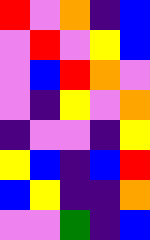[["red", "violet", "orange", "indigo", "blue"], ["violet", "red", "violet", "yellow", "blue"], ["violet", "blue", "red", "orange", "violet"], ["violet", "indigo", "yellow", "violet", "orange"], ["indigo", "violet", "violet", "indigo", "yellow"], ["yellow", "blue", "indigo", "blue", "red"], ["blue", "yellow", "indigo", "indigo", "orange"], ["violet", "violet", "green", "indigo", "blue"]]